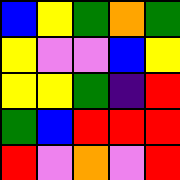[["blue", "yellow", "green", "orange", "green"], ["yellow", "violet", "violet", "blue", "yellow"], ["yellow", "yellow", "green", "indigo", "red"], ["green", "blue", "red", "red", "red"], ["red", "violet", "orange", "violet", "red"]]